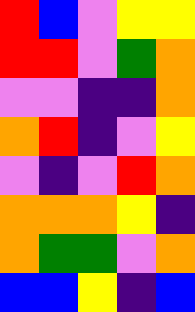[["red", "blue", "violet", "yellow", "yellow"], ["red", "red", "violet", "green", "orange"], ["violet", "violet", "indigo", "indigo", "orange"], ["orange", "red", "indigo", "violet", "yellow"], ["violet", "indigo", "violet", "red", "orange"], ["orange", "orange", "orange", "yellow", "indigo"], ["orange", "green", "green", "violet", "orange"], ["blue", "blue", "yellow", "indigo", "blue"]]